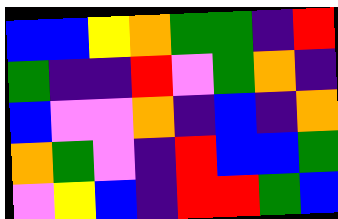[["blue", "blue", "yellow", "orange", "green", "green", "indigo", "red"], ["green", "indigo", "indigo", "red", "violet", "green", "orange", "indigo"], ["blue", "violet", "violet", "orange", "indigo", "blue", "indigo", "orange"], ["orange", "green", "violet", "indigo", "red", "blue", "blue", "green"], ["violet", "yellow", "blue", "indigo", "red", "red", "green", "blue"]]